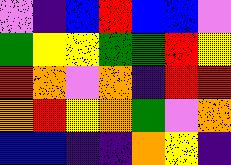[["violet", "indigo", "blue", "red", "blue", "blue", "violet"], ["green", "yellow", "yellow", "green", "green", "red", "yellow"], ["red", "orange", "violet", "orange", "indigo", "red", "red"], ["orange", "red", "yellow", "orange", "green", "violet", "orange"], ["blue", "blue", "indigo", "indigo", "orange", "yellow", "indigo"]]